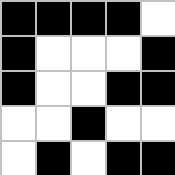[["black", "black", "black", "black", "white"], ["black", "white", "white", "white", "black"], ["black", "white", "white", "black", "black"], ["white", "white", "black", "white", "white"], ["white", "black", "white", "black", "black"]]